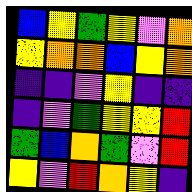[["blue", "yellow", "green", "yellow", "violet", "orange"], ["yellow", "orange", "orange", "blue", "yellow", "orange"], ["indigo", "indigo", "violet", "yellow", "indigo", "indigo"], ["indigo", "violet", "green", "yellow", "yellow", "red"], ["green", "blue", "orange", "green", "violet", "red"], ["yellow", "violet", "red", "orange", "yellow", "indigo"]]